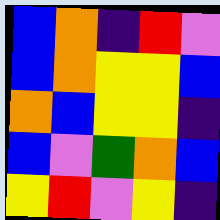[["blue", "orange", "indigo", "red", "violet"], ["blue", "orange", "yellow", "yellow", "blue"], ["orange", "blue", "yellow", "yellow", "indigo"], ["blue", "violet", "green", "orange", "blue"], ["yellow", "red", "violet", "yellow", "indigo"]]